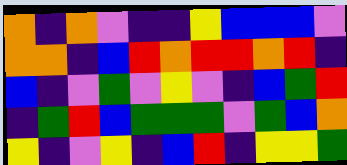[["orange", "indigo", "orange", "violet", "indigo", "indigo", "yellow", "blue", "blue", "blue", "violet"], ["orange", "orange", "indigo", "blue", "red", "orange", "red", "red", "orange", "red", "indigo"], ["blue", "indigo", "violet", "green", "violet", "yellow", "violet", "indigo", "blue", "green", "red"], ["indigo", "green", "red", "blue", "green", "green", "green", "violet", "green", "blue", "orange"], ["yellow", "indigo", "violet", "yellow", "indigo", "blue", "red", "indigo", "yellow", "yellow", "green"]]